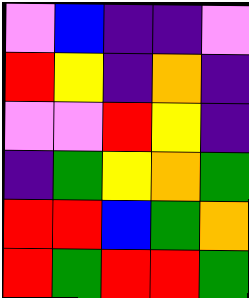[["violet", "blue", "indigo", "indigo", "violet"], ["red", "yellow", "indigo", "orange", "indigo"], ["violet", "violet", "red", "yellow", "indigo"], ["indigo", "green", "yellow", "orange", "green"], ["red", "red", "blue", "green", "orange"], ["red", "green", "red", "red", "green"]]